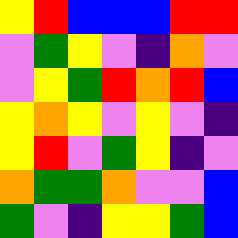[["yellow", "red", "blue", "blue", "blue", "red", "red"], ["violet", "green", "yellow", "violet", "indigo", "orange", "violet"], ["violet", "yellow", "green", "red", "orange", "red", "blue"], ["yellow", "orange", "yellow", "violet", "yellow", "violet", "indigo"], ["yellow", "red", "violet", "green", "yellow", "indigo", "violet"], ["orange", "green", "green", "orange", "violet", "violet", "blue"], ["green", "violet", "indigo", "yellow", "yellow", "green", "blue"]]